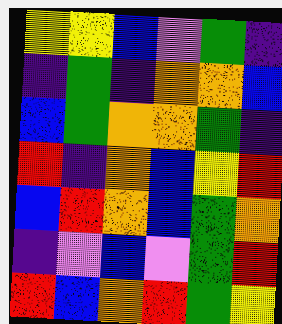[["yellow", "yellow", "blue", "violet", "green", "indigo"], ["indigo", "green", "indigo", "orange", "orange", "blue"], ["blue", "green", "orange", "orange", "green", "indigo"], ["red", "indigo", "orange", "blue", "yellow", "red"], ["blue", "red", "orange", "blue", "green", "orange"], ["indigo", "violet", "blue", "violet", "green", "red"], ["red", "blue", "orange", "red", "green", "yellow"]]